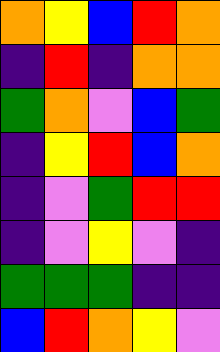[["orange", "yellow", "blue", "red", "orange"], ["indigo", "red", "indigo", "orange", "orange"], ["green", "orange", "violet", "blue", "green"], ["indigo", "yellow", "red", "blue", "orange"], ["indigo", "violet", "green", "red", "red"], ["indigo", "violet", "yellow", "violet", "indigo"], ["green", "green", "green", "indigo", "indigo"], ["blue", "red", "orange", "yellow", "violet"]]